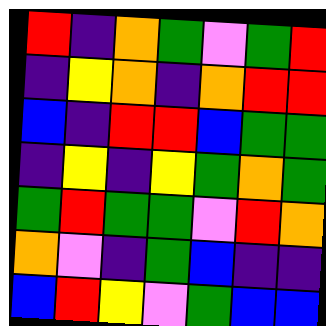[["red", "indigo", "orange", "green", "violet", "green", "red"], ["indigo", "yellow", "orange", "indigo", "orange", "red", "red"], ["blue", "indigo", "red", "red", "blue", "green", "green"], ["indigo", "yellow", "indigo", "yellow", "green", "orange", "green"], ["green", "red", "green", "green", "violet", "red", "orange"], ["orange", "violet", "indigo", "green", "blue", "indigo", "indigo"], ["blue", "red", "yellow", "violet", "green", "blue", "blue"]]